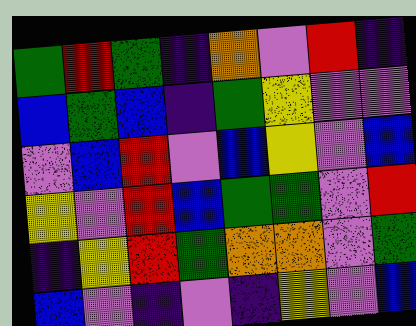[["green", "red", "green", "indigo", "orange", "violet", "red", "indigo"], ["blue", "green", "blue", "indigo", "green", "yellow", "violet", "violet"], ["violet", "blue", "red", "violet", "blue", "yellow", "violet", "blue"], ["yellow", "violet", "red", "blue", "green", "green", "violet", "red"], ["indigo", "yellow", "red", "green", "orange", "orange", "violet", "green"], ["blue", "violet", "indigo", "violet", "indigo", "yellow", "violet", "blue"]]